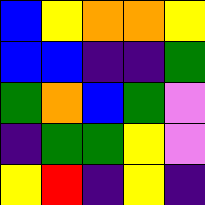[["blue", "yellow", "orange", "orange", "yellow"], ["blue", "blue", "indigo", "indigo", "green"], ["green", "orange", "blue", "green", "violet"], ["indigo", "green", "green", "yellow", "violet"], ["yellow", "red", "indigo", "yellow", "indigo"]]